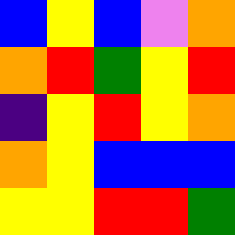[["blue", "yellow", "blue", "violet", "orange"], ["orange", "red", "green", "yellow", "red"], ["indigo", "yellow", "red", "yellow", "orange"], ["orange", "yellow", "blue", "blue", "blue"], ["yellow", "yellow", "red", "red", "green"]]